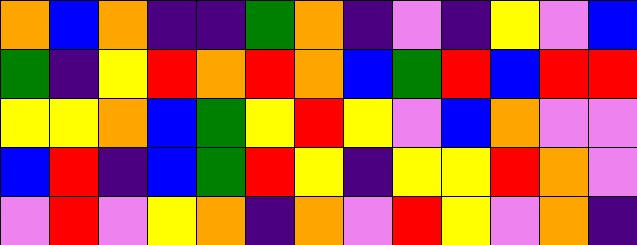[["orange", "blue", "orange", "indigo", "indigo", "green", "orange", "indigo", "violet", "indigo", "yellow", "violet", "blue"], ["green", "indigo", "yellow", "red", "orange", "red", "orange", "blue", "green", "red", "blue", "red", "red"], ["yellow", "yellow", "orange", "blue", "green", "yellow", "red", "yellow", "violet", "blue", "orange", "violet", "violet"], ["blue", "red", "indigo", "blue", "green", "red", "yellow", "indigo", "yellow", "yellow", "red", "orange", "violet"], ["violet", "red", "violet", "yellow", "orange", "indigo", "orange", "violet", "red", "yellow", "violet", "orange", "indigo"]]